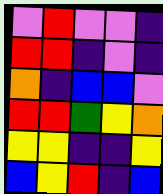[["violet", "red", "violet", "violet", "indigo"], ["red", "red", "indigo", "violet", "indigo"], ["orange", "indigo", "blue", "blue", "violet"], ["red", "red", "green", "yellow", "orange"], ["yellow", "yellow", "indigo", "indigo", "yellow"], ["blue", "yellow", "red", "indigo", "blue"]]